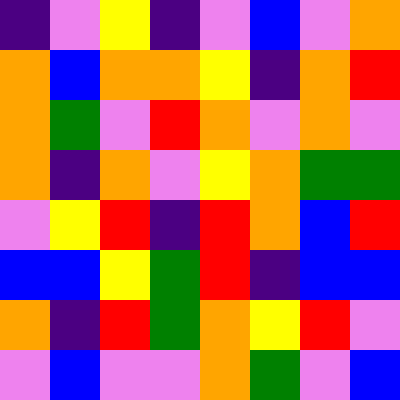[["indigo", "violet", "yellow", "indigo", "violet", "blue", "violet", "orange"], ["orange", "blue", "orange", "orange", "yellow", "indigo", "orange", "red"], ["orange", "green", "violet", "red", "orange", "violet", "orange", "violet"], ["orange", "indigo", "orange", "violet", "yellow", "orange", "green", "green"], ["violet", "yellow", "red", "indigo", "red", "orange", "blue", "red"], ["blue", "blue", "yellow", "green", "red", "indigo", "blue", "blue"], ["orange", "indigo", "red", "green", "orange", "yellow", "red", "violet"], ["violet", "blue", "violet", "violet", "orange", "green", "violet", "blue"]]